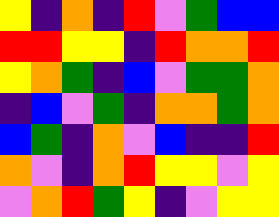[["yellow", "indigo", "orange", "indigo", "red", "violet", "green", "blue", "blue"], ["red", "red", "yellow", "yellow", "indigo", "red", "orange", "orange", "red"], ["yellow", "orange", "green", "indigo", "blue", "violet", "green", "green", "orange"], ["indigo", "blue", "violet", "green", "indigo", "orange", "orange", "green", "orange"], ["blue", "green", "indigo", "orange", "violet", "blue", "indigo", "indigo", "red"], ["orange", "violet", "indigo", "orange", "red", "yellow", "yellow", "violet", "yellow"], ["violet", "orange", "red", "green", "yellow", "indigo", "violet", "yellow", "yellow"]]